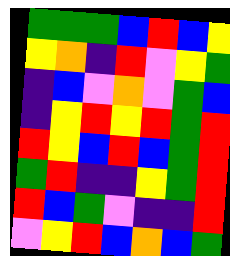[["green", "green", "green", "blue", "red", "blue", "yellow"], ["yellow", "orange", "indigo", "red", "violet", "yellow", "green"], ["indigo", "blue", "violet", "orange", "violet", "green", "blue"], ["indigo", "yellow", "red", "yellow", "red", "green", "red"], ["red", "yellow", "blue", "red", "blue", "green", "red"], ["green", "red", "indigo", "indigo", "yellow", "green", "red"], ["red", "blue", "green", "violet", "indigo", "indigo", "red"], ["violet", "yellow", "red", "blue", "orange", "blue", "green"]]